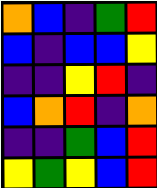[["orange", "blue", "indigo", "green", "red"], ["blue", "indigo", "blue", "blue", "yellow"], ["indigo", "indigo", "yellow", "red", "indigo"], ["blue", "orange", "red", "indigo", "orange"], ["indigo", "indigo", "green", "blue", "red"], ["yellow", "green", "yellow", "blue", "red"]]